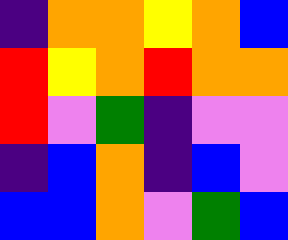[["indigo", "orange", "orange", "yellow", "orange", "blue"], ["red", "yellow", "orange", "red", "orange", "orange"], ["red", "violet", "green", "indigo", "violet", "violet"], ["indigo", "blue", "orange", "indigo", "blue", "violet"], ["blue", "blue", "orange", "violet", "green", "blue"]]